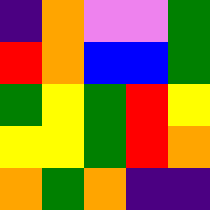[["indigo", "orange", "violet", "violet", "green"], ["red", "orange", "blue", "blue", "green"], ["green", "yellow", "green", "red", "yellow"], ["yellow", "yellow", "green", "red", "orange"], ["orange", "green", "orange", "indigo", "indigo"]]